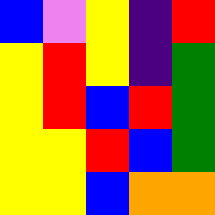[["blue", "violet", "yellow", "indigo", "red"], ["yellow", "red", "yellow", "indigo", "green"], ["yellow", "red", "blue", "red", "green"], ["yellow", "yellow", "red", "blue", "green"], ["yellow", "yellow", "blue", "orange", "orange"]]